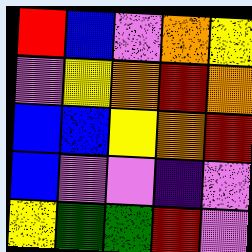[["red", "blue", "violet", "orange", "yellow"], ["violet", "yellow", "orange", "red", "orange"], ["blue", "blue", "yellow", "orange", "red"], ["blue", "violet", "violet", "indigo", "violet"], ["yellow", "green", "green", "red", "violet"]]